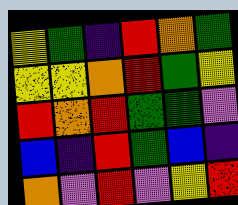[["yellow", "green", "indigo", "red", "orange", "green"], ["yellow", "yellow", "orange", "red", "green", "yellow"], ["red", "orange", "red", "green", "green", "violet"], ["blue", "indigo", "red", "green", "blue", "indigo"], ["orange", "violet", "red", "violet", "yellow", "red"]]